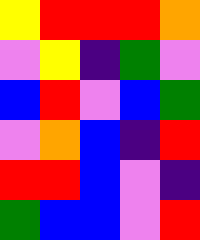[["yellow", "red", "red", "red", "orange"], ["violet", "yellow", "indigo", "green", "violet"], ["blue", "red", "violet", "blue", "green"], ["violet", "orange", "blue", "indigo", "red"], ["red", "red", "blue", "violet", "indigo"], ["green", "blue", "blue", "violet", "red"]]